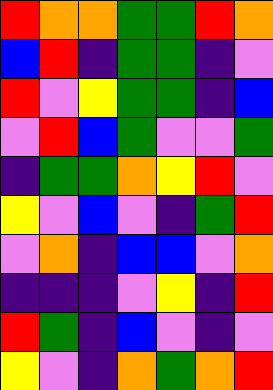[["red", "orange", "orange", "green", "green", "red", "orange"], ["blue", "red", "indigo", "green", "green", "indigo", "violet"], ["red", "violet", "yellow", "green", "green", "indigo", "blue"], ["violet", "red", "blue", "green", "violet", "violet", "green"], ["indigo", "green", "green", "orange", "yellow", "red", "violet"], ["yellow", "violet", "blue", "violet", "indigo", "green", "red"], ["violet", "orange", "indigo", "blue", "blue", "violet", "orange"], ["indigo", "indigo", "indigo", "violet", "yellow", "indigo", "red"], ["red", "green", "indigo", "blue", "violet", "indigo", "violet"], ["yellow", "violet", "indigo", "orange", "green", "orange", "red"]]